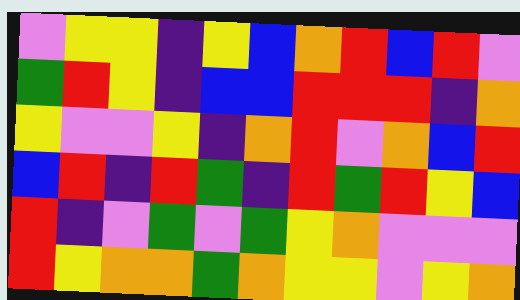[["violet", "yellow", "yellow", "indigo", "yellow", "blue", "orange", "red", "blue", "red", "violet"], ["green", "red", "yellow", "indigo", "blue", "blue", "red", "red", "red", "indigo", "orange"], ["yellow", "violet", "violet", "yellow", "indigo", "orange", "red", "violet", "orange", "blue", "red"], ["blue", "red", "indigo", "red", "green", "indigo", "red", "green", "red", "yellow", "blue"], ["red", "indigo", "violet", "green", "violet", "green", "yellow", "orange", "violet", "violet", "violet"], ["red", "yellow", "orange", "orange", "green", "orange", "yellow", "yellow", "violet", "yellow", "orange"]]